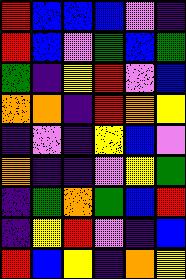[["red", "blue", "blue", "blue", "violet", "indigo"], ["red", "blue", "violet", "green", "blue", "green"], ["green", "indigo", "yellow", "red", "violet", "blue"], ["orange", "orange", "indigo", "red", "orange", "yellow"], ["indigo", "violet", "indigo", "yellow", "blue", "violet"], ["orange", "indigo", "indigo", "violet", "yellow", "green"], ["indigo", "green", "orange", "green", "blue", "red"], ["indigo", "yellow", "red", "violet", "indigo", "blue"], ["red", "blue", "yellow", "indigo", "orange", "yellow"]]